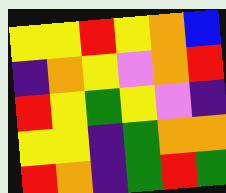[["yellow", "yellow", "red", "yellow", "orange", "blue"], ["indigo", "orange", "yellow", "violet", "orange", "red"], ["red", "yellow", "green", "yellow", "violet", "indigo"], ["yellow", "yellow", "indigo", "green", "orange", "orange"], ["red", "orange", "indigo", "green", "red", "green"]]